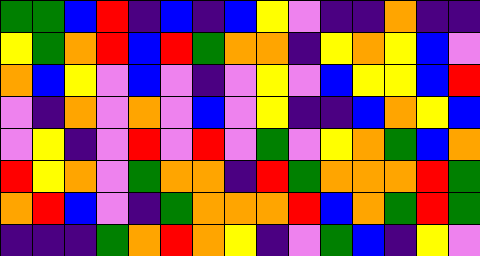[["green", "green", "blue", "red", "indigo", "blue", "indigo", "blue", "yellow", "violet", "indigo", "indigo", "orange", "indigo", "indigo"], ["yellow", "green", "orange", "red", "blue", "red", "green", "orange", "orange", "indigo", "yellow", "orange", "yellow", "blue", "violet"], ["orange", "blue", "yellow", "violet", "blue", "violet", "indigo", "violet", "yellow", "violet", "blue", "yellow", "yellow", "blue", "red"], ["violet", "indigo", "orange", "violet", "orange", "violet", "blue", "violet", "yellow", "indigo", "indigo", "blue", "orange", "yellow", "blue"], ["violet", "yellow", "indigo", "violet", "red", "violet", "red", "violet", "green", "violet", "yellow", "orange", "green", "blue", "orange"], ["red", "yellow", "orange", "violet", "green", "orange", "orange", "indigo", "red", "green", "orange", "orange", "orange", "red", "green"], ["orange", "red", "blue", "violet", "indigo", "green", "orange", "orange", "orange", "red", "blue", "orange", "green", "red", "green"], ["indigo", "indigo", "indigo", "green", "orange", "red", "orange", "yellow", "indigo", "violet", "green", "blue", "indigo", "yellow", "violet"]]